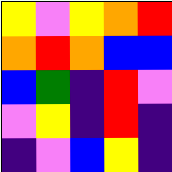[["yellow", "violet", "yellow", "orange", "red"], ["orange", "red", "orange", "blue", "blue"], ["blue", "green", "indigo", "red", "violet"], ["violet", "yellow", "indigo", "red", "indigo"], ["indigo", "violet", "blue", "yellow", "indigo"]]